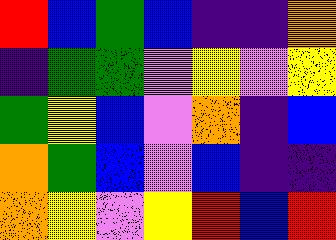[["red", "blue", "green", "blue", "indigo", "indigo", "orange"], ["indigo", "green", "green", "violet", "yellow", "violet", "yellow"], ["green", "yellow", "blue", "violet", "orange", "indigo", "blue"], ["orange", "green", "blue", "violet", "blue", "indigo", "indigo"], ["orange", "yellow", "violet", "yellow", "red", "blue", "red"]]